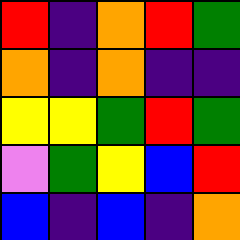[["red", "indigo", "orange", "red", "green"], ["orange", "indigo", "orange", "indigo", "indigo"], ["yellow", "yellow", "green", "red", "green"], ["violet", "green", "yellow", "blue", "red"], ["blue", "indigo", "blue", "indigo", "orange"]]